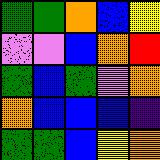[["green", "green", "orange", "blue", "yellow"], ["violet", "violet", "blue", "orange", "red"], ["green", "blue", "green", "violet", "orange"], ["orange", "blue", "blue", "blue", "indigo"], ["green", "green", "blue", "yellow", "orange"]]